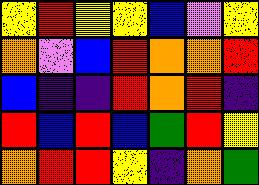[["yellow", "red", "yellow", "yellow", "blue", "violet", "yellow"], ["orange", "violet", "blue", "red", "orange", "orange", "red"], ["blue", "indigo", "indigo", "red", "orange", "red", "indigo"], ["red", "blue", "red", "blue", "green", "red", "yellow"], ["orange", "red", "red", "yellow", "indigo", "orange", "green"]]